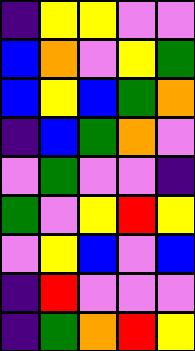[["indigo", "yellow", "yellow", "violet", "violet"], ["blue", "orange", "violet", "yellow", "green"], ["blue", "yellow", "blue", "green", "orange"], ["indigo", "blue", "green", "orange", "violet"], ["violet", "green", "violet", "violet", "indigo"], ["green", "violet", "yellow", "red", "yellow"], ["violet", "yellow", "blue", "violet", "blue"], ["indigo", "red", "violet", "violet", "violet"], ["indigo", "green", "orange", "red", "yellow"]]